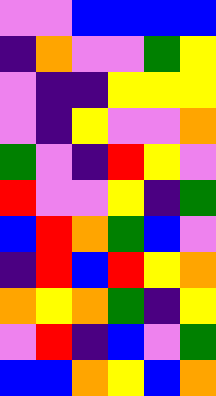[["violet", "violet", "blue", "blue", "blue", "blue"], ["indigo", "orange", "violet", "violet", "green", "yellow"], ["violet", "indigo", "indigo", "yellow", "yellow", "yellow"], ["violet", "indigo", "yellow", "violet", "violet", "orange"], ["green", "violet", "indigo", "red", "yellow", "violet"], ["red", "violet", "violet", "yellow", "indigo", "green"], ["blue", "red", "orange", "green", "blue", "violet"], ["indigo", "red", "blue", "red", "yellow", "orange"], ["orange", "yellow", "orange", "green", "indigo", "yellow"], ["violet", "red", "indigo", "blue", "violet", "green"], ["blue", "blue", "orange", "yellow", "blue", "orange"]]